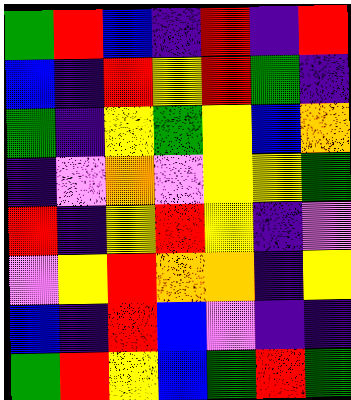[["green", "red", "blue", "indigo", "red", "indigo", "red"], ["blue", "indigo", "red", "yellow", "red", "green", "indigo"], ["green", "indigo", "yellow", "green", "yellow", "blue", "orange"], ["indigo", "violet", "orange", "violet", "yellow", "yellow", "green"], ["red", "indigo", "yellow", "red", "yellow", "indigo", "violet"], ["violet", "yellow", "red", "orange", "orange", "indigo", "yellow"], ["blue", "indigo", "red", "blue", "violet", "indigo", "indigo"], ["green", "red", "yellow", "blue", "green", "red", "green"]]